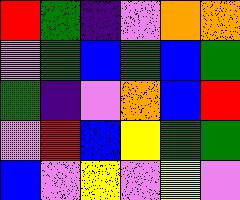[["red", "green", "indigo", "violet", "orange", "orange"], ["violet", "green", "blue", "green", "blue", "green"], ["green", "indigo", "violet", "orange", "blue", "red"], ["violet", "red", "blue", "yellow", "green", "green"], ["blue", "violet", "yellow", "violet", "yellow", "violet"]]